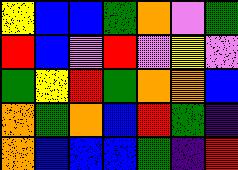[["yellow", "blue", "blue", "green", "orange", "violet", "green"], ["red", "blue", "violet", "red", "violet", "yellow", "violet"], ["green", "yellow", "red", "green", "orange", "orange", "blue"], ["orange", "green", "orange", "blue", "red", "green", "indigo"], ["orange", "blue", "blue", "blue", "green", "indigo", "red"]]